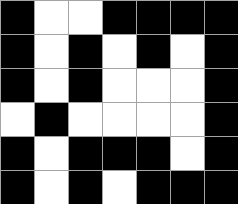[["black", "white", "white", "black", "black", "black", "black"], ["black", "white", "black", "white", "black", "white", "black"], ["black", "white", "black", "white", "white", "white", "black"], ["white", "black", "white", "white", "white", "white", "black"], ["black", "white", "black", "black", "black", "white", "black"], ["black", "white", "black", "white", "black", "black", "black"]]